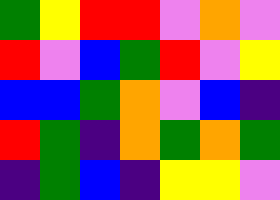[["green", "yellow", "red", "red", "violet", "orange", "violet"], ["red", "violet", "blue", "green", "red", "violet", "yellow"], ["blue", "blue", "green", "orange", "violet", "blue", "indigo"], ["red", "green", "indigo", "orange", "green", "orange", "green"], ["indigo", "green", "blue", "indigo", "yellow", "yellow", "violet"]]